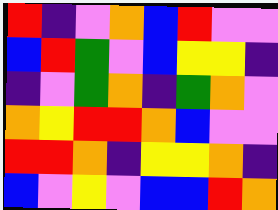[["red", "indigo", "violet", "orange", "blue", "red", "violet", "violet"], ["blue", "red", "green", "violet", "blue", "yellow", "yellow", "indigo"], ["indigo", "violet", "green", "orange", "indigo", "green", "orange", "violet"], ["orange", "yellow", "red", "red", "orange", "blue", "violet", "violet"], ["red", "red", "orange", "indigo", "yellow", "yellow", "orange", "indigo"], ["blue", "violet", "yellow", "violet", "blue", "blue", "red", "orange"]]